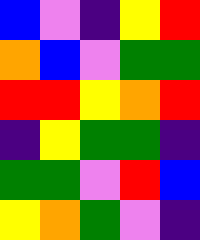[["blue", "violet", "indigo", "yellow", "red"], ["orange", "blue", "violet", "green", "green"], ["red", "red", "yellow", "orange", "red"], ["indigo", "yellow", "green", "green", "indigo"], ["green", "green", "violet", "red", "blue"], ["yellow", "orange", "green", "violet", "indigo"]]